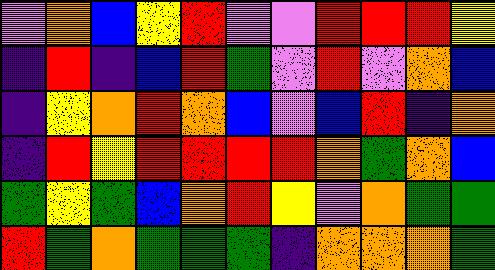[["violet", "orange", "blue", "yellow", "red", "violet", "violet", "red", "red", "red", "yellow"], ["indigo", "red", "indigo", "blue", "red", "green", "violet", "red", "violet", "orange", "blue"], ["indigo", "yellow", "orange", "red", "orange", "blue", "violet", "blue", "red", "indigo", "orange"], ["indigo", "red", "yellow", "red", "red", "red", "red", "orange", "green", "orange", "blue"], ["green", "yellow", "green", "blue", "orange", "red", "yellow", "violet", "orange", "green", "green"], ["red", "green", "orange", "green", "green", "green", "indigo", "orange", "orange", "orange", "green"]]